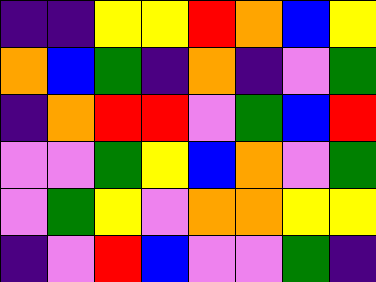[["indigo", "indigo", "yellow", "yellow", "red", "orange", "blue", "yellow"], ["orange", "blue", "green", "indigo", "orange", "indigo", "violet", "green"], ["indigo", "orange", "red", "red", "violet", "green", "blue", "red"], ["violet", "violet", "green", "yellow", "blue", "orange", "violet", "green"], ["violet", "green", "yellow", "violet", "orange", "orange", "yellow", "yellow"], ["indigo", "violet", "red", "blue", "violet", "violet", "green", "indigo"]]